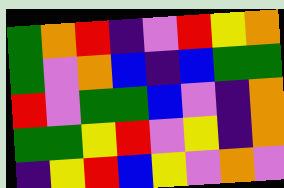[["green", "orange", "red", "indigo", "violet", "red", "yellow", "orange"], ["green", "violet", "orange", "blue", "indigo", "blue", "green", "green"], ["red", "violet", "green", "green", "blue", "violet", "indigo", "orange"], ["green", "green", "yellow", "red", "violet", "yellow", "indigo", "orange"], ["indigo", "yellow", "red", "blue", "yellow", "violet", "orange", "violet"]]